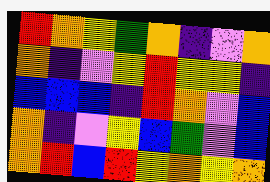[["red", "orange", "yellow", "green", "orange", "indigo", "violet", "orange"], ["orange", "indigo", "violet", "yellow", "red", "yellow", "yellow", "indigo"], ["blue", "blue", "blue", "indigo", "red", "orange", "violet", "blue"], ["orange", "indigo", "violet", "yellow", "blue", "green", "violet", "blue"], ["orange", "red", "blue", "red", "yellow", "orange", "yellow", "orange"]]